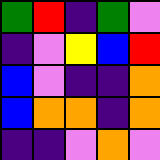[["green", "red", "indigo", "green", "violet"], ["indigo", "violet", "yellow", "blue", "red"], ["blue", "violet", "indigo", "indigo", "orange"], ["blue", "orange", "orange", "indigo", "orange"], ["indigo", "indigo", "violet", "orange", "violet"]]